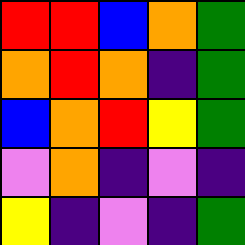[["red", "red", "blue", "orange", "green"], ["orange", "red", "orange", "indigo", "green"], ["blue", "orange", "red", "yellow", "green"], ["violet", "orange", "indigo", "violet", "indigo"], ["yellow", "indigo", "violet", "indigo", "green"]]